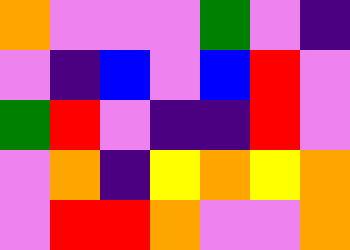[["orange", "violet", "violet", "violet", "green", "violet", "indigo"], ["violet", "indigo", "blue", "violet", "blue", "red", "violet"], ["green", "red", "violet", "indigo", "indigo", "red", "violet"], ["violet", "orange", "indigo", "yellow", "orange", "yellow", "orange"], ["violet", "red", "red", "orange", "violet", "violet", "orange"]]